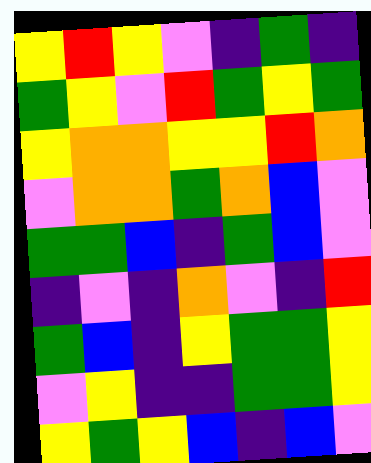[["yellow", "red", "yellow", "violet", "indigo", "green", "indigo"], ["green", "yellow", "violet", "red", "green", "yellow", "green"], ["yellow", "orange", "orange", "yellow", "yellow", "red", "orange"], ["violet", "orange", "orange", "green", "orange", "blue", "violet"], ["green", "green", "blue", "indigo", "green", "blue", "violet"], ["indigo", "violet", "indigo", "orange", "violet", "indigo", "red"], ["green", "blue", "indigo", "yellow", "green", "green", "yellow"], ["violet", "yellow", "indigo", "indigo", "green", "green", "yellow"], ["yellow", "green", "yellow", "blue", "indigo", "blue", "violet"]]